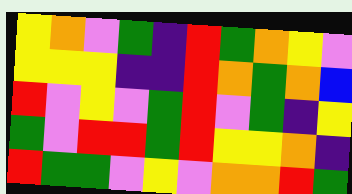[["yellow", "orange", "violet", "green", "indigo", "red", "green", "orange", "yellow", "violet"], ["yellow", "yellow", "yellow", "indigo", "indigo", "red", "orange", "green", "orange", "blue"], ["red", "violet", "yellow", "violet", "green", "red", "violet", "green", "indigo", "yellow"], ["green", "violet", "red", "red", "green", "red", "yellow", "yellow", "orange", "indigo"], ["red", "green", "green", "violet", "yellow", "violet", "orange", "orange", "red", "green"]]